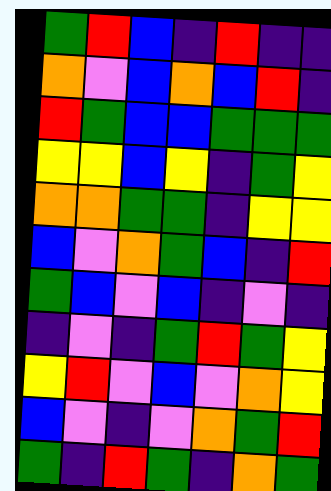[["green", "red", "blue", "indigo", "red", "indigo", "indigo"], ["orange", "violet", "blue", "orange", "blue", "red", "indigo"], ["red", "green", "blue", "blue", "green", "green", "green"], ["yellow", "yellow", "blue", "yellow", "indigo", "green", "yellow"], ["orange", "orange", "green", "green", "indigo", "yellow", "yellow"], ["blue", "violet", "orange", "green", "blue", "indigo", "red"], ["green", "blue", "violet", "blue", "indigo", "violet", "indigo"], ["indigo", "violet", "indigo", "green", "red", "green", "yellow"], ["yellow", "red", "violet", "blue", "violet", "orange", "yellow"], ["blue", "violet", "indigo", "violet", "orange", "green", "red"], ["green", "indigo", "red", "green", "indigo", "orange", "green"]]